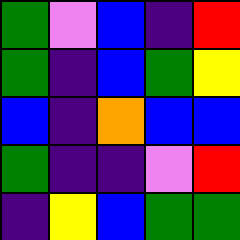[["green", "violet", "blue", "indigo", "red"], ["green", "indigo", "blue", "green", "yellow"], ["blue", "indigo", "orange", "blue", "blue"], ["green", "indigo", "indigo", "violet", "red"], ["indigo", "yellow", "blue", "green", "green"]]